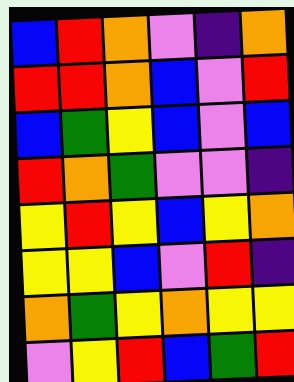[["blue", "red", "orange", "violet", "indigo", "orange"], ["red", "red", "orange", "blue", "violet", "red"], ["blue", "green", "yellow", "blue", "violet", "blue"], ["red", "orange", "green", "violet", "violet", "indigo"], ["yellow", "red", "yellow", "blue", "yellow", "orange"], ["yellow", "yellow", "blue", "violet", "red", "indigo"], ["orange", "green", "yellow", "orange", "yellow", "yellow"], ["violet", "yellow", "red", "blue", "green", "red"]]